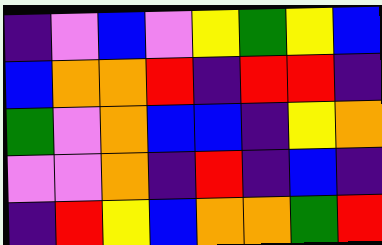[["indigo", "violet", "blue", "violet", "yellow", "green", "yellow", "blue"], ["blue", "orange", "orange", "red", "indigo", "red", "red", "indigo"], ["green", "violet", "orange", "blue", "blue", "indigo", "yellow", "orange"], ["violet", "violet", "orange", "indigo", "red", "indigo", "blue", "indigo"], ["indigo", "red", "yellow", "blue", "orange", "orange", "green", "red"]]